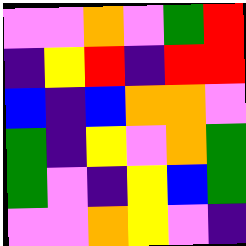[["violet", "violet", "orange", "violet", "green", "red"], ["indigo", "yellow", "red", "indigo", "red", "red"], ["blue", "indigo", "blue", "orange", "orange", "violet"], ["green", "indigo", "yellow", "violet", "orange", "green"], ["green", "violet", "indigo", "yellow", "blue", "green"], ["violet", "violet", "orange", "yellow", "violet", "indigo"]]